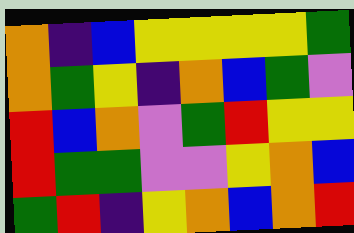[["orange", "indigo", "blue", "yellow", "yellow", "yellow", "yellow", "green"], ["orange", "green", "yellow", "indigo", "orange", "blue", "green", "violet"], ["red", "blue", "orange", "violet", "green", "red", "yellow", "yellow"], ["red", "green", "green", "violet", "violet", "yellow", "orange", "blue"], ["green", "red", "indigo", "yellow", "orange", "blue", "orange", "red"]]